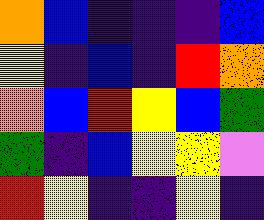[["orange", "blue", "indigo", "indigo", "indigo", "blue"], ["yellow", "indigo", "blue", "indigo", "red", "orange"], ["orange", "blue", "red", "yellow", "blue", "green"], ["green", "indigo", "blue", "yellow", "yellow", "violet"], ["red", "yellow", "indigo", "indigo", "yellow", "indigo"]]